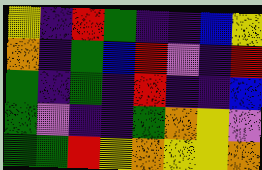[["yellow", "indigo", "red", "green", "indigo", "indigo", "blue", "yellow"], ["orange", "indigo", "green", "blue", "red", "violet", "indigo", "red"], ["green", "indigo", "green", "indigo", "red", "indigo", "indigo", "blue"], ["green", "violet", "indigo", "indigo", "green", "orange", "yellow", "violet"], ["green", "green", "red", "yellow", "orange", "yellow", "yellow", "orange"]]